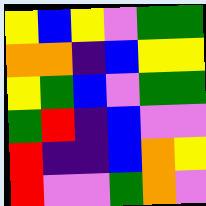[["yellow", "blue", "yellow", "violet", "green", "green"], ["orange", "orange", "indigo", "blue", "yellow", "yellow"], ["yellow", "green", "blue", "violet", "green", "green"], ["green", "red", "indigo", "blue", "violet", "violet"], ["red", "indigo", "indigo", "blue", "orange", "yellow"], ["red", "violet", "violet", "green", "orange", "violet"]]